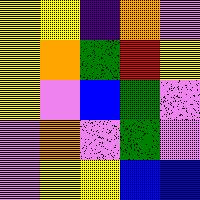[["yellow", "yellow", "indigo", "orange", "violet"], ["yellow", "orange", "green", "red", "yellow"], ["yellow", "violet", "blue", "green", "violet"], ["violet", "orange", "violet", "green", "violet"], ["violet", "yellow", "yellow", "blue", "blue"]]